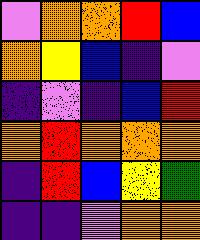[["violet", "orange", "orange", "red", "blue"], ["orange", "yellow", "blue", "indigo", "violet"], ["indigo", "violet", "indigo", "blue", "red"], ["orange", "red", "orange", "orange", "orange"], ["indigo", "red", "blue", "yellow", "green"], ["indigo", "indigo", "violet", "orange", "orange"]]